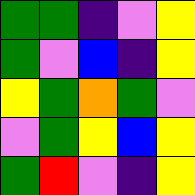[["green", "green", "indigo", "violet", "yellow"], ["green", "violet", "blue", "indigo", "yellow"], ["yellow", "green", "orange", "green", "violet"], ["violet", "green", "yellow", "blue", "yellow"], ["green", "red", "violet", "indigo", "yellow"]]